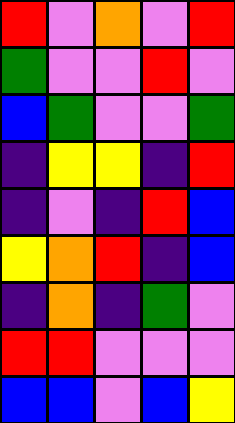[["red", "violet", "orange", "violet", "red"], ["green", "violet", "violet", "red", "violet"], ["blue", "green", "violet", "violet", "green"], ["indigo", "yellow", "yellow", "indigo", "red"], ["indigo", "violet", "indigo", "red", "blue"], ["yellow", "orange", "red", "indigo", "blue"], ["indigo", "orange", "indigo", "green", "violet"], ["red", "red", "violet", "violet", "violet"], ["blue", "blue", "violet", "blue", "yellow"]]